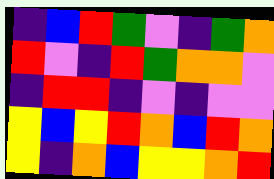[["indigo", "blue", "red", "green", "violet", "indigo", "green", "orange"], ["red", "violet", "indigo", "red", "green", "orange", "orange", "violet"], ["indigo", "red", "red", "indigo", "violet", "indigo", "violet", "violet"], ["yellow", "blue", "yellow", "red", "orange", "blue", "red", "orange"], ["yellow", "indigo", "orange", "blue", "yellow", "yellow", "orange", "red"]]